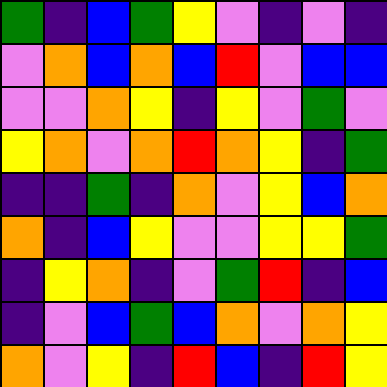[["green", "indigo", "blue", "green", "yellow", "violet", "indigo", "violet", "indigo"], ["violet", "orange", "blue", "orange", "blue", "red", "violet", "blue", "blue"], ["violet", "violet", "orange", "yellow", "indigo", "yellow", "violet", "green", "violet"], ["yellow", "orange", "violet", "orange", "red", "orange", "yellow", "indigo", "green"], ["indigo", "indigo", "green", "indigo", "orange", "violet", "yellow", "blue", "orange"], ["orange", "indigo", "blue", "yellow", "violet", "violet", "yellow", "yellow", "green"], ["indigo", "yellow", "orange", "indigo", "violet", "green", "red", "indigo", "blue"], ["indigo", "violet", "blue", "green", "blue", "orange", "violet", "orange", "yellow"], ["orange", "violet", "yellow", "indigo", "red", "blue", "indigo", "red", "yellow"]]